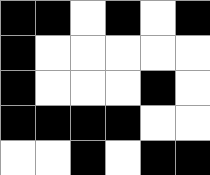[["black", "black", "white", "black", "white", "black"], ["black", "white", "white", "white", "white", "white"], ["black", "white", "white", "white", "black", "white"], ["black", "black", "black", "black", "white", "white"], ["white", "white", "black", "white", "black", "black"]]